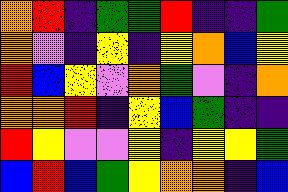[["orange", "red", "indigo", "green", "green", "red", "indigo", "indigo", "green"], ["orange", "violet", "indigo", "yellow", "indigo", "yellow", "orange", "blue", "yellow"], ["red", "blue", "yellow", "violet", "orange", "green", "violet", "indigo", "orange"], ["orange", "orange", "red", "indigo", "yellow", "blue", "green", "indigo", "indigo"], ["red", "yellow", "violet", "violet", "yellow", "indigo", "yellow", "yellow", "green"], ["blue", "red", "blue", "green", "yellow", "orange", "orange", "indigo", "blue"]]